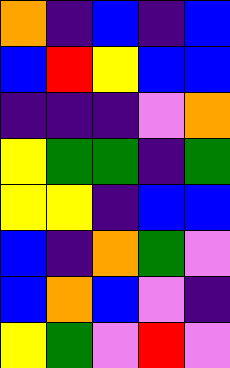[["orange", "indigo", "blue", "indigo", "blue"], ["blue", "red", "yellow", "blue", "blue"], ["indigo", "indigo", "indigo", "violet", "orange"], ["yellow", "green", "green", "indigo", "green"], ["yellow", "yellow", "indigo", "blue", "blue"], ["blue", "indigo", "orange", "green", "violet"], ["blue", "orange", "blue", "violet", "indigo"], ["yellow", "green", "violet", "red", "violet"]]